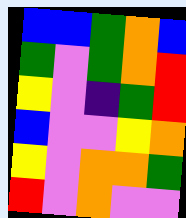[["blue", "blue", "green", "orange", "blue"], ["green", "violet", "green", "orange", "red"], ["yellow", "violet", "indigo", "green", "red"], ["blue", "violet", "violet", "yellow", "orange"], ["yellow", "violet", "orange", "orange", "green"], ["red", "violet", "orange", "violet", "violet"]]